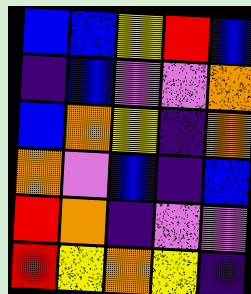[["blue", "blue", "yellow", "red", "blue"], ["indigo", "blue", "violet", "violet", "orange"], ["blue", "orange", "yellow", "indigo", "orange"], ["orange", "violet", "blue", "indigo", "blue"], ["red", "orange", "indigo", "violet", "violet"], ["red", "yellow", "orange", "yellow", "indigo"]]